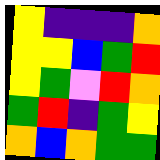[["yellow", "indigo", "indigo", "indigo", "orange"], ["yellow", "yellow", "blue", "green", "red"], ["yellow", "green", "violet", "red", "orange"], ["green", "red", "indigo", "green", "yellow"], ["orange", "blue", "orange", "green", "green"]]